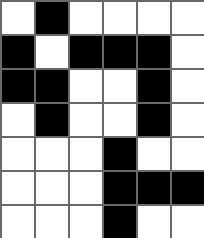[["white", "black", "white", "white", "white", "white"], ["black", "white", "black", "black", "black", "white"], ["black", "black", "white", "white", "black", "white"], ["white", "black", "white", "white", "black", "white"], ["white", "white", "white", "black", "white", "white"], ["white", "white", "white", "black", "black", "black"], ["white", "white", "white", "black", "white", "white"]]